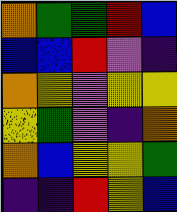[["orange", "green", "green", "red", "blue"], ["blue", "blue", "red", "violet", "indigo"], ["orange", "yellow", "violet", "yellow", "yellow"], ["yellow", "green", "violet", "indigo", "orange"], ["orange", "blue", "yellow", "yellow", "green"], ["indigo", "indigo", "red", "yellow", "blue"]]